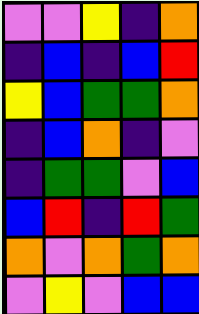[["violet", "violet", "yellow", "indigo", "orange"], ["indigo", "blue", "indigo", "blue", "red"], ["yellow", "blue", "green", "green", "orange"], ["indigo", "blue", "orange", "indigo", "violet"], ["indigo", "green", "green", "violet", "blue"], ["blue", "red", "indigo", "red", "green"], ["orange", "violet", "orange", "green", "orange"], ["violet", "yellow", "violet", "blue", "blue"]]